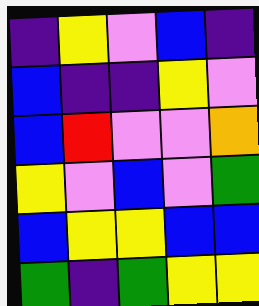[["indigo", "yellow", "violet", "blue", "indigo"], ["blue", "indigo", "indigo", "yellow", "violet"], ["blue", "red", "violet", "violet", "orange"], ["yellow", "violet", "blue", "violet", "green"], ["blue", "yellow", "yellow", "blue", "blue"], ["green", "indigo", "green", "yellow", "yellow"]]